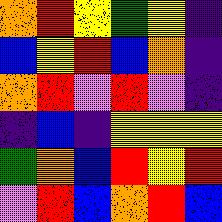[["orange", "red", "yellow", "green", "yellow", "indigo"], ["blue", "yellow", "red", "blue", "orange", "indigo"], ["orange", "red", "violet", "red", "violet", "indigo"], ["indigo", "blue", "indigo", "yellow", "yellow", "yellow"], ["green", "orange", "blue", "red", "yellow", "red"], ["violet", "red", "blue", "orange", "red", "blue"]]